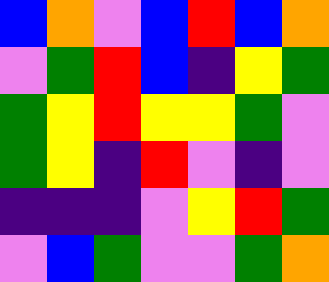[["blue", "orange", "violet", "blue", "red", "blue", "orange"], ["violet", "green", "red", "blue", "indigo", "yellow", "green"], ["green", "yellow", "red", "yellow", "yellow", "green", "violet"], ["green", "yellow", "indigo", "red", "violet", "indigo", "violet"], ["indigo", "indigo", "indigo", "violet", "yellow", "red", "green"], ["violet", "blue", "green", "violet", "violet", "green", "orange"]]